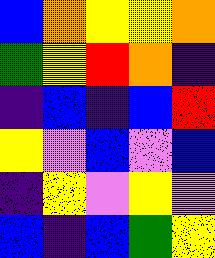[["blue", "orange", "yellow", "yellow", "orange"], ["green", "yellow", "red", "orange", "indigo"], ["indigo", "blue", "indigo", "blue", "red"], ["yellow", "violet", "blue", "violet", "blue"], ["indigo", "yellow", "violet", "yellow", "violet"], ["blue", "indigo", "blue", "green", "yellow"]]